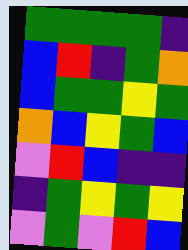[["green", "green", "green", "green", "indigo"], ["blue", "red", "indigo", "green", "orange"], ["blue", "green", "green", "yellow", "green"], ["orange", "blue", "yellow", "green", "blue"], ["violet", "red", "blue", "indigo", "indigo"], ["indigo", "green", "yellow", "green", "yellow"], ["violet", "green", "violet", "red", "blue"]]